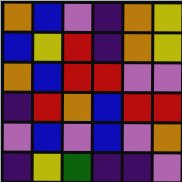[["orange", "blue", "violet", "indigo", "orange", "yellow"], ["blue", "yellow", "red", "indigo", "orange", "yellow"], ["orange", "blue", "red", "red", "violet", "violet"], ["indigo", "red", "orange", "blue", "red", "red"], ["violet", "blue", "violet", "blue", "violet", "orange"], ["indigo", "yellow", "green", "indigo", "indigo", "violet"]]